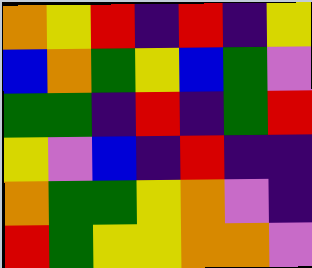[["orange", "yellow", "red", "indigo", "red", "indigo", "yellow"], ["blue", "orange", "green", "yellow", "blue", "green", "violet"], ["green", "green", "indigo", "red", "indigo", "green", "red"], ["yellow", "violet", "blue", "indigo", "red", "indigo", "indigo"], ["orange", "green", "green", "yellow", "orange", "violet", "indigo"], ["red", "green", "yellow", "yellow", "orange", "orange", "violet"]]